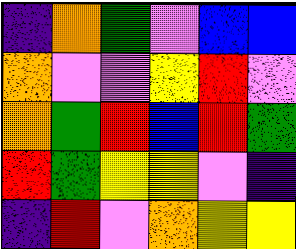[["indigo", "orange", "green", "violet", "blue", "blue"], ["orange", "violet", "violet", "yellow", "red", "violet"], ["orange", "green", "red", "blue", "red", "green"], ["red", "green", "yellow", "yellow", "violet", "indigo"], ["indigo", "red", "violet", "orange", "yellow", "yellow"]]